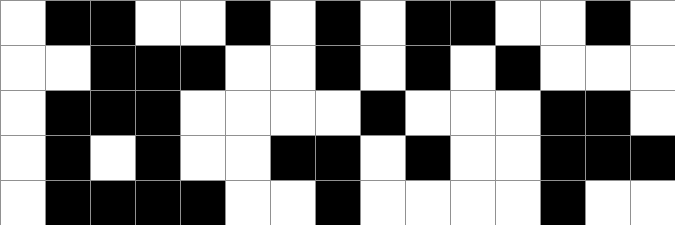[["white", "black", "black", "white", "white", "black", "white", "black", "white", "black", "black", "white", "white", "black", "white"], ["white", "white", "black", "black", "black", "white", "white", "black", "white", "black", "white", "black", "white", "white", "white"], ["white", "black", "black", "black", "white", "white", "white", "white", "black", "white", "white", "white", "black", "black", "white"], ["white", "black", "white", "black", "white", "white", "black", "black", "white", "black", "white", "white", "black", "black", "black"], ["white", "black", "black", "black", "black", "white", "white", "black", "white", "white", "white", "white", "black", "white", "white"]]